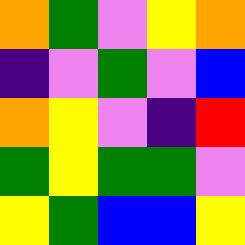[["orange", "green", "violet", "yellow", "orange"], ["indigo", "violet", "green", "violet", "blue"], ["orange", "yellow", "violet", "indigo", "red"], ["green", "yellow", "green", "green", "violet"], ["yellow", "green", "blue", "blue", "yellow"]]